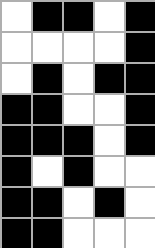[["white", "black", "black", "white", "black"], ["white", "white", "white", "white", "black"], ["white", "black", "white", "black", "black"], ["black", "black", "white", "white", "black"], ["black", "black", "black", "white", "black"], ["black", "white", "black", "white", "white"], ["black", "black", "white", "black", "white"], ["black", "black", "white", "white", "white"]]